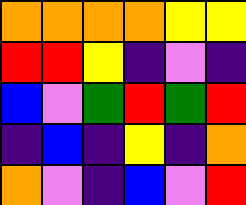[["orange", "orange", "orange", "orange", "yellow", "yellow"], ["red", "red", "yellow", "indigo", "violet", "indigo"], ["blue", "violet", "green", "red", "green", "red"], ["indigo", "blue", "indigo", "yellow", "indigo", "orange"], ["orange", "violet", "indigo", "blue", "violet", "red"]]